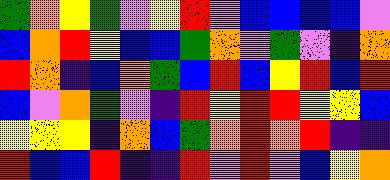[["green", "orange", "yellow", "green", "violet", "yellow", "red", "violet", "blue", "blue", "blue", "blue", "violet"], ["blue", "orange", "red", "yellow", "blue", "blue", "green", "orange", "violet", "green", "violet", "indigo", "orange"], ["red", "orange", "indigo", "blue", "orange", "green", "blue", "red", "blue", "yellow", "red", "blue", "red"], ["blue", "violet", "orange", "green", "violet", "indigo", "red", "yellow", "red", "red", "yellow", "yellow", "blue"], ["yellow", "yellow", "yellow", "indigo", "orange", "blue", "green", "orange", "red", "orange", "red", "indigo", "indigo"], ["red", "blue", "blue", "red", "indigo", "indigo", "red", "violet", "red", "violet", "blue", "yellow", "orange"]]